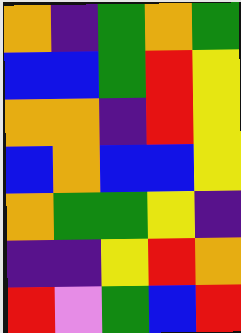[["orange", "indigo", "green", "orange", "green"], ["blue", "blue", "green", "red", "yellow"], ["orange", "orange", "indigo", "red", "yellow"], ["blue", "orange", "blue", "blue", "yellow"], ["orange", "green", "green", "yellow", "indigo"], ["indigo", "indigo", "yellow", "red", "orange"], ["red", "violet", "green", "blue", "red"]]